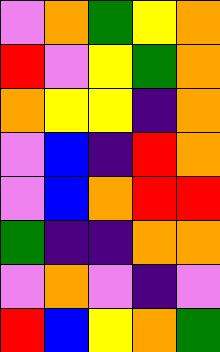[["violet", "orange", "green", "yellow", "orange"], ["red", "violet", "yellow", "green", "orange"], ["orange", "yellow", "yellow", "indigo", "orange"], ["violet", "blue", "indigo", "red", "orange"], ["violet", "blue", "orange", "red", "red"], ["green", "indigo", "indigo", "orange", "orange"], ["violet", "orange", "violet", "indigo", "violet"], ["red", "blue", "yellow", "orange", "green"]]